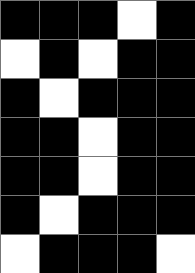[["black", "black", "black", "white", "black"], ["white", "black", "white", "black", "black"], ["black", "white", "black", "black", "black"], ["black", "black", "white", "black", "black"], ["black", "black", "white", "black", "black"], ["black", "white", "black", "black", "black"], ["white", "black", "black", "black", "white"]]